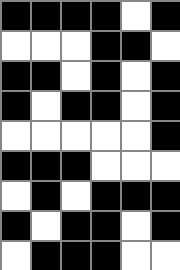[["black", "black", "black", "black", "white", "black"], ["white", "white", "white", "black", "black", "white"], ["black", "black", "white", "black", "white", "black"], ["black", "white", "black", "black", "white", "black"], ["white", "white", "white", "white", "white", "black"], ["black", "black", "black", "white", "white", "white"], ["white", "black", "white", "black", "black", "black"], ["black", "white", "black", "black", "white", "black"], ["white", "black", "black", "black", "white", "white"]]